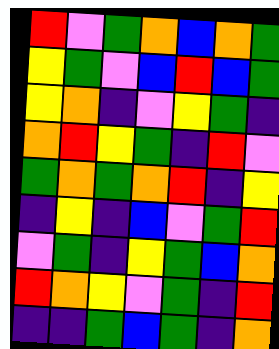[["red", "violet", "green", "orange", "blue", "orange", "green"], ["yellow", "green", "violet", "blue", "red", "blue", "green"], ["yellow", "orange", "indigo", "violet", "yellow", "green", "indigo"], ["orange", "red", "yellow", "green", "indigo", "red", "violet"], ["green", "orange", "green", "orange", "red", "indigo", "yellow"], ["indigo", "yellow", "indigo", "blue", "violet", "green", "red"], ["violet", "green", "indigo", "yellow", "green", "blue", "orange"], ["red", "orange", "yellow", "violet", "green", "indigo", "red"], ["indigo", "indigo", "green", "blue", "green", "indigo", "orange"]]